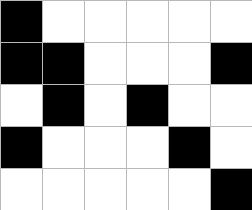[["black", "white", "white", "white", "white", "white"], ["black", "black", "white", "white", "white", "black"], ["white", "black", "white", "black", "white", "white"], ["black", "white", "white", "white", "black", "white"], ["white", "white", "white", "white", "white", "black"]]